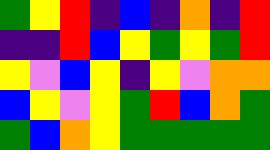[["green", "yellow", "red", "indigo", "blue", "indigo", "orange", "indigo", "red"], ["indigo", "indigo", "red", "blue", "yellow", "green", "yellow", "green", "red"], ["yellow", "violet", "blue", "yellow", "indigo", "yellow", "violet", "orange", "orange"], ["blue", "yellow", "violet", "yellow", "green", "red", "blue", "orange", "green"], ["green", "blue", "orange", "yellow", "green", "green", "green", "green", "green"]]